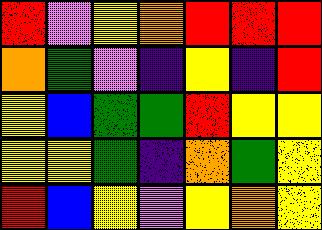[["red", "violet", "yellow", "orange", "red", "red", "red"], ["orange", "green", "violet", "indigo", "yellow", "indigo", "red"], ["yellow", "blue", "green", "green", "red", "yellow", "yellow"], ["yellow", "yellow", "green", "indigo", "orange", "green", "yellow"], ["red", "blue", "yellow", "violet", "yellow", "orange", "yellow"]]